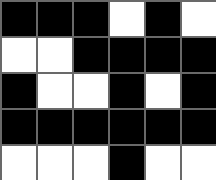[["black", "black", "black", "white", "black", "white"], ["white", "white", "black", "black", "black", "black"], ["black", "white", "white", "black", "white", "black"], ["black", "black", "black", "black", "black", "black"], ["white", "white", "white", "black", "white", "white"]]